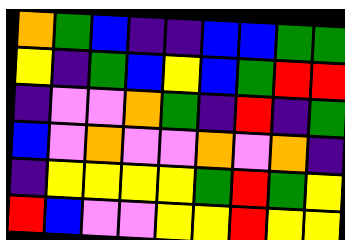[["orange", "green", "blue", "indigo", "indigo", "blue", "blue", "green", "green"], ["yellow", "indigo", "green", "blue", "yellow", "blue", "green", "red", "red"], ["indigo", "violet", "violet", "orange", "green", "indigo", "red", "indigo", "green"], ["blue", "violet", "orange", "violet", "violet", "orange", "violet", "orange", "indigo"], ["indigo", "yellow", "yellow", "yellow", "yellow", "green", "red", "green", "yellow"], ["red", "blue", "violet", "violet", "yellow", "yellow", "red", "yellow", "yellow"]]